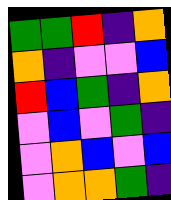[["green", "green", "red", "indigo", "orange"], ["orange", "indigo", "violet", "violet", "blue"], ["red", "blue", "green", "indigo", "orange"], ["violet", "blue", "violet", "green", "indigo"], ["violet", "orange", "blue", "violet", "blue"], ["violet", "orange", "orange", "green", "indigo"]]